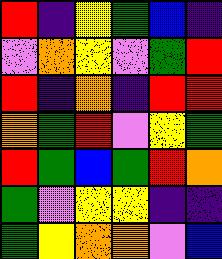[["red", "indigo", "yellow", "green", "blue", "indigo"], ["violet", "orange", "yellow", "violet", "green", "red"], ["red", "indigo", "orange", "indigo", "red", "red"], ["orange", "green", "red", "violet", "yellow", "green"], ["red", "green", "blue", "green", "red", "orange"], ["green", "violet", "yellow", "yellow", "indigo", "indigo"], ["green", "yellow", "orange", "orange", "violet", "blue"]]